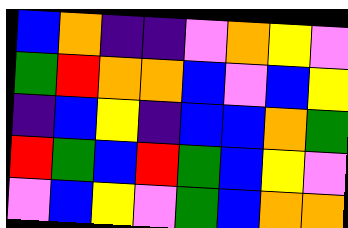[["blue", "orange", "indigo", "indigo", "violet", "orange", "yellow", "violet"], ["green", "red", "orange", "orange", "blue", "violet", "blue", "yellow"], ["indigo", "blue", "yellow", "indigo", "blue", "blue", "orange", "green"], ["red", "green", "blue", "red", "green", "blue", "yellow", "violet"], ["violet", "blue", "yellow", "violet", "green", "blue", "orange", "orange"]]